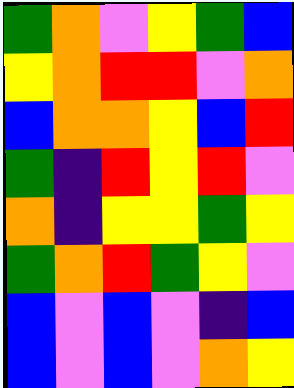[["green", "orange", "violet", "yellow", "green", "blue"], ["yellow", "orange", "red", "red", "violet", "orange"], ["blue", "orange", "orange", "yellow", "blue", "red"], ["green", "indigo", "red", "yellow", "red", "violet"], ["orange", "indigo", "yellow", "yellow", "green", "yellow"], ["green", "orange", "red", "green", "yellow", "violet"], ["blue", "violet", "blue", "violet", "indigo", "blue"], ["blue", "violet", "blue", "violet", "orange", "yellow"]]